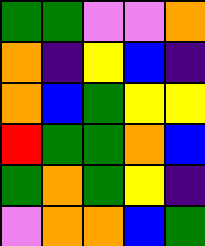[["green", "green", "violet", "violet", "orange"], ["orange", "indigo", "yellow", "blue", "indigo"], ["orange", "blue", "green", "yellow", "yellow"], ["red", "green", "green", "orange", "blue"], ["green", "orange", "green", "yellow", "indigo"], ["violet", "orange", "orange", "blue", "green"]]